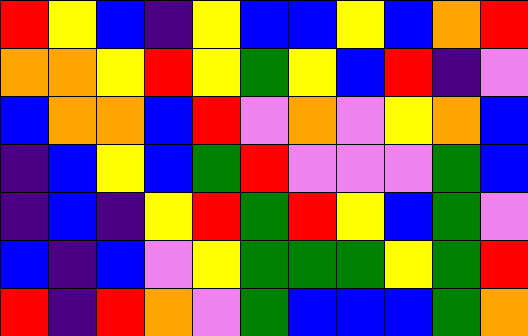[["red", "yellow", "blue", "indigo", "yellow", "blue", "blue", "yellow", "blue", "orange", "red"], ["orange", "orange", "yellow", "red", "yellow", "green", "yellow", "blue", "red", "indigo", "violet"], ["blue", "orange", "orange", "blue", "red", "violet", "orange", "violet", "yellow", "orange", "blue"], ["indigo", "blue", "yellow", "blue", "green", "red", "violet", "violet", "violet", "green", "blue"], ["indigo", "blue", "indigo", "yellow", "red", "green", "red", "yellow", "blue", "green", "violet"], ["blue", "indigo", "blue", "violet", "yellow", "green", "green", "green", "yellow", "green", "red"], ["red", "indigo", "red", "orange", "violet", "green", "blue", "blue", "blue", "green", "orange"]]